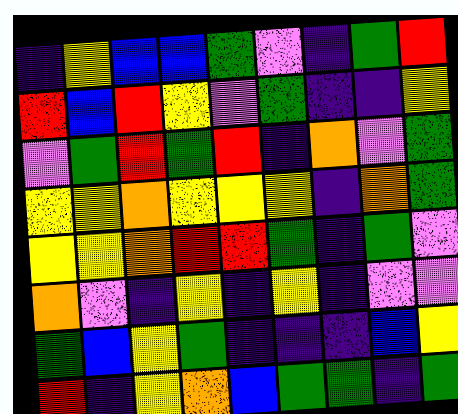[["indigo", "yellow", "blue", "blue", "green", "violet", "indigo", "green", "red"], ["red", "blue", "red", "yellow", "violet", "green", "indigo", "indigo", "yellow"], ["violet", "green", "red", "green", "red", "indigo", "orange", "violet", "green"], ["yellow", "yellow", "orange", "yellow", "yellow", "yellow", "indigo", "orange", "green"], ["yellow", "yellow", "orange", "red", "red", "green", "indigo", "green", "violet"], ["orange", "violet", "indigo", "yellow", "indigo", "yellow", "indigo", "violet", "violet"], ["green", "blue", "yellow", "green", "indigo", "indigo", "indigo", "blue", "yellow"], ["red", "indigo", "yellow", "orange", "blue", "green", "green", "indigo", "green"]]